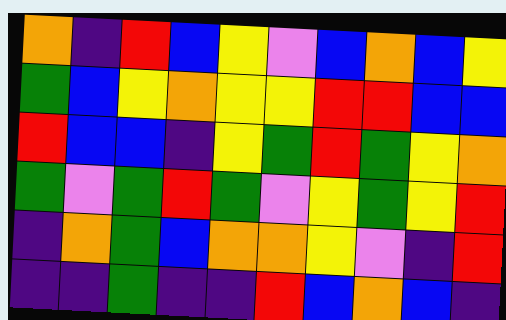[["orange", "indigo", "red", "blue", "yellow", "violet", "blue", "orange", "blue", "yellow"], ["green", "blue", "yellow", "orange", "yellow", "yellow", "red", "red", "blue", "blue"], ["red", "blue", "blue", "indigo", "yellow", "green", "red", "green", "yellow", "orange"], ["green", "violet", "green", "red", "green", "violet", "yellow", "green", "yellow", "red"], ["indigo", "orange", "green", "blue", "orange", "orange", "yellow", "violet", "indigo", "red"], ["indigo", "indigo", "green", "indigo", "indigo", "red", "blue", "orange", "blue", "indigo"]]